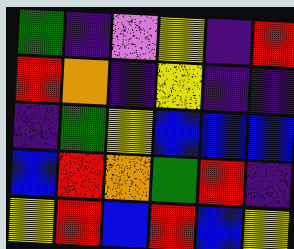[["green", "indigo", "violet", "yellow", "indigo", "red"], ["red", "orange", "indigo", "yellow", "indigo", "indigo"], ["indigo", "green", "yellow", "blue", "blue", "blue"], ["blue", "red", "orange", "green", "red", "indigo"], ["yellow", "red", "blue", "red", "blue", "yellow"]]